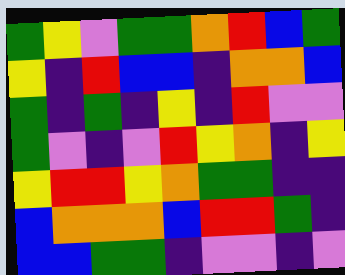[["green", "yellow", "violet", "green", "green", "orange", "red", "blue", "green"], ["yellow", "indigo", "red", "blue", "blue", "indigo", "orange", "orange", "blue"], ["green", "indigo", "green", "indigo", "yellow", "indigo", "red", "violet", "violet"], ["green", "violet", "indigo", "violet", "red", "yellow", "orange", "indigo", "yellow"], ["yellow", "red", "red", "yellow", "orange", "green", "green", "indigo", "indigo"], ["blue", "orange", "orange", "orange", "blue", "red", "red", "green", "indigo"], ["blue", "blue", "green", "green", "indigo", "violet", "violet", "indigo", "violet"]]